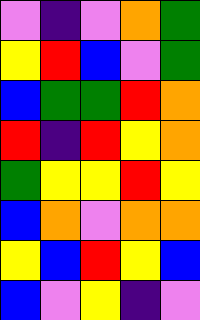[["violet", "indigo", "violet", "orange", "green"], ["yellow", "red", "blue", "violet", "green"], ["blue", "green", "green", "red", "orange"], ["red", "indigo", "red", "yellow", "orange"], ["green", "yellow", "yellow", "red", "yellow"], ["blue", "orange", "violet", "orange", "orange"], ["yellow", "blue", "red", "yellow", "blue"], ["blue", "violet", "yellow", "indigo", "violet"]]